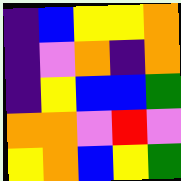[["indigo", "blue", "yellow", "yellow", "orange"], ["indigo", "violet", "orange", "indigo", "orange"], ["indigo", "yellow", "blue", "blue", "green"], ["orange", "orange", "violet", "red", "violet"], ["yellow", "orange", "blue", "yellow", "green"]]